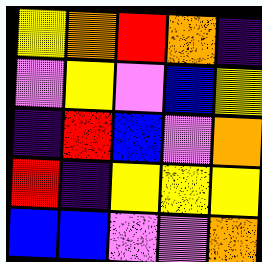[["yellow", "orange", "red", "orange", "indigo"], ["violet", "yellow", "violet", "blue", "yellow"], ["indigo", "red", "blue", "violet", "orange"], ["red", "indigo", "yellow", "yellow", "yellow"], ["blue", "blue", "violet", "violet", "orange"]]